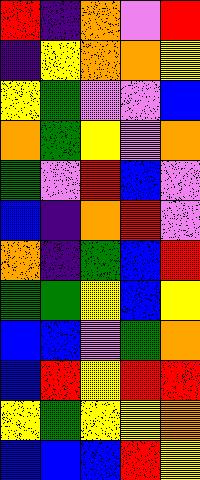[["red", "indigo", "orange", "violet", "red"], ["indigo", "yellow", "orange", "orange", "yellow"], ["yellow", "green", "violet", "violet", "blue"], ["orange", "green", "yellow", "violet", "orange"], ["green", "violet", "red", "blue", "violet"], ["blue", "indigo", "orange", "red", "violet"], ["orange", "indigo", "green", "blue", "red"], ["green", "green", "yellow", "blue", "yellow"], ["blue", "blue", "violet", "green", "orange"], ["blue", "red", "yellow", "red", "red"], ["yellow", "green", "yellow", "yellow", "orange"], ["blue", "blue", "blue", "red", "yellow"]]